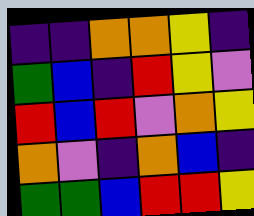[["indigo", "indigo", "orange", "orange", "yellow", "indigo"], ["green", "blue", "indigo", "red", "yellow", "violet"], ["red", "blue", "red", "violet", "orange", "yellow"], ["orange", "violet", "indigo", "orange", "blue", "indigo"], ["green", "green", "blue", "red", "red", "yellow"]]